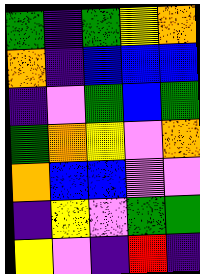[["green", "indigo", "green", "yellow", "orange"], ["orange", "indigo", "blue", "blue", "blue"], ["indigo", "violet", "green", "blue", "green"], ["green", "orange", "yellow", "violet", "orange"], ["orange", "blue", "blue", "violet", "violet"], ["indigo", "yellow", "violet", "green", "green"], ["yellow", "violet", "indigo", "red", "indigo"]]